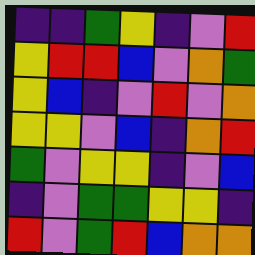[["indigo", "indigo", "green", "yellow", "indigo", "violet", "red"], ["yellow", "red", "red", "blue", "violet", "orange", "green"], ["yellow", "blue", "indigo", "violet", "red", "violet", "orange"], ["yellow", "yellow", "violet", "blue", "indigo", "orange", "red"], ["green", "violet", "yellow", "yellow", "indigo", "violet", "blue"], ["indigo", "violet", "green", "green", "yellow", "yellow", "indigo"], ["red", "violet", "green", "red", "blue", "orange", "orange"]]